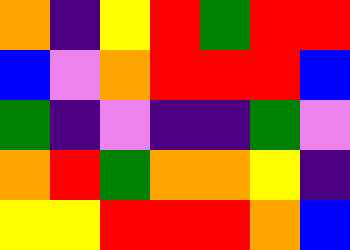[["orange", "indigo", "yellow", "red", "green", "red", "red"], ["blue", "violet", "orange", "red", "red", "red", "blue"], ["green", "indigo", "violet", "indigo", "indigo", "green", "violet"], ["orange", "red", "green", "orange", "orange", "yellow", "indigo"], ["yellow", "yellow", "red", "red", "red", "orange", "blue"]]